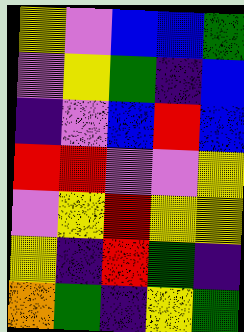[["yellow", "violet", "blue", "blue", "green"], ["violet", "yellow", "green", "indigo", "blue"], ["indigo", "violet", "blue", "red", "blue"], ["red", "red", "violet", "violet", "yellow"], ["violet", "yellow", "red", "yellow", "yellow"], ["yellow", "indigo", "red", "green", "indigo"], ["orange", "green", "indigo", "yellow", "green"]]